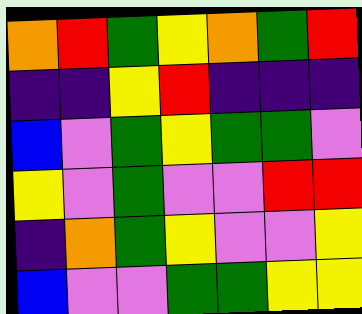[["orange", "red", "green", "yellow", "orange", "green", "red"], ["indigo", "indigo", "yellow", "red", "indigo", "indigo", "indigo"], ["blue", "violet", "green", "yellow", "green", "green", "violet"], ["yellow", "violet", "green", "violet", "violet", "red", "red"], ["indigo", "orange", "green", "yellow", "violet", "violet", "yellow"], ["blue", "violet", "violet", "green", "green", "yellow", "yellow"]]